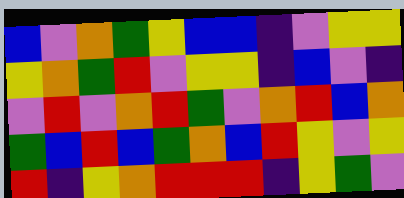[["blue", "violet", "orange", "green", "yellow", "blue", "blue", "indigo", "violet", "yellow", "yellow"], ["yellow", "orange", "green", "red", "violet", "yellow", "yellow", "indigo", "blue", "violet", "indigo"], ["violet", "red", "violet", "orange", "red", "green", "violet", "orange", "red", "blue", "orange"], ["green", "blue", "red", "blue", "green", "orange", "blue", "red", "yellow", "violet", "yellow"], ["red", "indigo", "yellow", "orange", "red", "red", "red", "indigo", "yellow", "green", "violet"]]